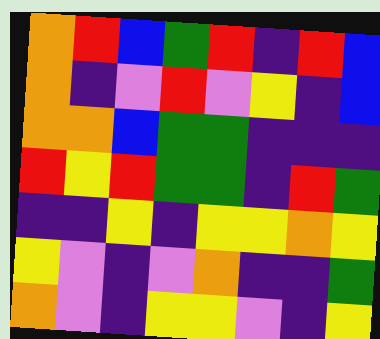[["orange", "red", "blue", "green", "red", "indigo", "red", "blue"], ["orange", "indigo", "violet", "red", "violet", "yellow", "indigo", "blue"], ["orange", "orange", "blue", "green", "green", "indigo", "indigo", "indigo"], ["red", "yellow", "red", "green", "green", "indigo", "red", "green"], ["indigo", "indigo", "yellow", "indigo", "yellow", "yellow", "orange", "yellow"], ["yellow", "violet", "indigo", "violet", "orange", "indigo", "indigo", "green"], ["orange", "violet", "indigo", "yellow", "yellow", "violet", "indigo", "yellow"]]